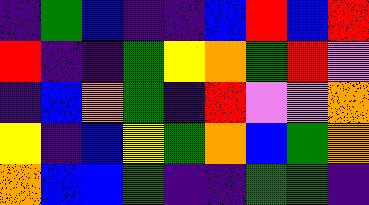[["indigo", "green", "blue", "indigo", "indigo", "blue", "red", "blue", "red"], ["red", "indigo", "indigo", "green", "yellow", "orange", "green", "red", "violet"], ["indigo", "blue", "orange", "green", "indigo", "red", "violet", "violet", "orange"], ["yellow", "indigo", "blue", "yellow", "green", "orange", "blue", "green", "orange"], ["orange", "blue", "blue", "green", "indigo", "indigo", "green", "green", "indigo"]]